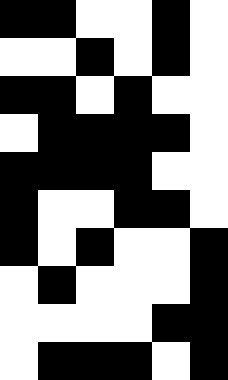[["black", "black", "white", "white", "black", "white"], ["white", "white", "black", "white", "black", "white"], ["black", "black", "white", "black", "white", "white"], ["white", "black", "black", "black", "black", "white"], ["black", "black", "black", "black", "white", "white"], ["black", "white", "white", "black", "black", "white"], ["black", "white", "black", "white", "white", "black"], ["white", "black", "white", "white", "white", "black"], ["white", "white", "white", "white", "black", "black"], ["white", "black", "black", "black", "white", "black"]]